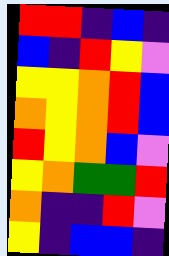[["red", "red", "indigo", "blue", "indigo"], ["blue", "indigo", "red", "yellow", "violet"], ["yellow", "yellow", "orange", "red", "blue"], ["orange", "yellow", "orange", "red", "blue"], ["red", "yellow", "orange", "blue", "violet"], ["yellow", "orange", "green", "green", "red"], ["orange", "indigo", "indigo", "red", "violet"], ["yellow", "indigo", "blue", "blue", "indigo"]]